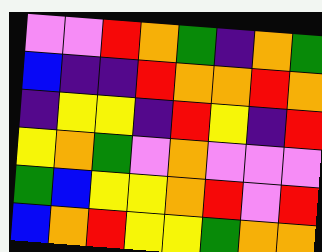[["violet", "violet", "red", "orange", "green", "indigo", "orange", "green"], ["blue", "indigo", "indigo", "red", "orange", "orange", "red", "orange"], ["indigo", "yellow", "yellow", "indigo", "red", "yellow", "indigo", "red"], ["yellow", "orange", "green", "violet", "orange", "violet", "violet", "violet"], ["green", "blue", "yellow", "yellow", "orange", "red", "violet", "red"], ["blue", "orange", "red", "yellow", "yellow", "green", "orange", "orange"]]